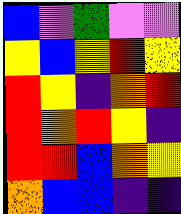[["blue", "violet", "green", "violet", "violet"], ["yellow", "blue", "yellow", "red", "yellow"], ["red", "yellow", "indigo", "orange", "red"], ["red", "orange", "red", "yellow", "indigo"], ["red", "red", "blue", "orange", "yellow"], ["orange", "blue", "blue", "indigo", "indigo"]]